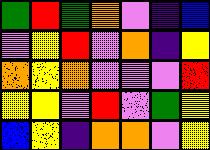[["green", "red", "green", "orange", "violet", "indigo", "blue"], ["violet", "yellow", "red", "violet", "orange", "indigo", "yellow"], ["orange", "yellow", "orange", "violet", "violet", "violet", "red"], ["yellow", "yellow", "violet", "red", "violet", "green", "yellow"], ["blue", "yellow", "indigo", "orange", "orange", "violet", "yellow"]]